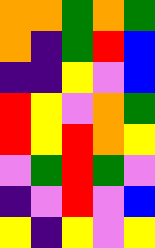[["orange", "orange", "green", "orange", "green"], ["orange", "indigo", "green", "red", "blue"], ["indigo", "indigo", "yellow", "violet", "blue"], ["red", "yellow", "violet", "orange", "green"], ["red", "yellow", "red", "orange", "yellow"], ["violet", "green", "red", "green", "violet"], ["indigo", "violet", "red", "violet", "blue"], ["yellow", "indigo", "yellow", "violet", "yellow"]]